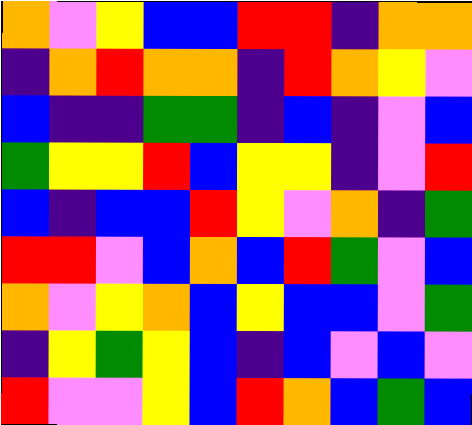[["orange", "violet", "yellow", "blue", "blue", "red", "red", "indigo", "orange", "orange"], ["indigo", "orange", "red", "orange", "orange", "indigo", "red", "orange", "yellow", "violet"], ["blue", "indigo", "indigo", "green", "green", "indigo", "blue", "indigo", "violet", "blue"], ["green", "yellow", "yellow", "red", "blue", "yellow", "yellow", "indigo", "violet", "red"], ["blue", "indigo", "blue", "blue", "red", "yellow", "violet", "orange", "indigo", "green"], ["red", "red", "violet", "blue", "orange", "blue", "red", "green", "violet", "blue"], ["orange", "violet", "yellow", "orange", "blue", "yellow", "blue", "blue", "violet", "green"], ["indigo", "yellow", "green", "yellow", "blue", "indigo", "blue", "violet", "blue", "violet"], ["red", "violet", "violet", "yellow", "blue", "red", "orange", "blue", "green", "blue"]]